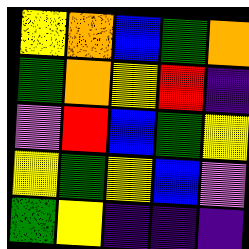[["yellow", "orange", "blue", "green", "orange"], ["green", "orange", "yellow", "red", "indigo"], ["violet", "red", "blue", "green", "yellow"], ["yellow", "green", "yellow", "blue", "violet"], ["green", "yellow", "indigo", "indigo", "indigo"]]